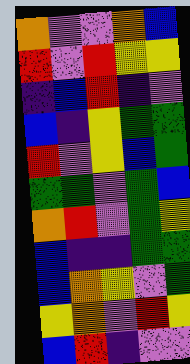[["orange", "violet", "violet", "orange", "blue"], ["red", "violet", "red", "yellow", "yellow"], ["indigo", "blue", "red", "indigo", "violet"], ["blue", "indigo", "yellow", "green", "green"], ["red", "violet", "yellow", "blue", "green"], ["green", "green", "violet", "green", "blue"], ["orange", "red", "violet", "green", "yellow"], ["blue", "indigo", "indigo", "green", "green"], ["blue", "orange", "yellow", "violet", "green"], ["yellow", "orange", "violet", "red", "yellow"], ["blue", "red", "indigo", "violet", "violet"]]